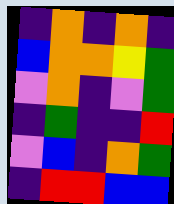[["indigo", "orange", "indigo", "orange", "indigo"], ["blue", "orange", "orange", "yellow", "green"], ["violet", "orange", "indigo", "violet", "green"], ["indigo", "green", "indigo", "indigo", "red"], ["violet", "blue", "indigo", "orange", "green"], ["indigo", "red", "red", "blue", "blue"]]